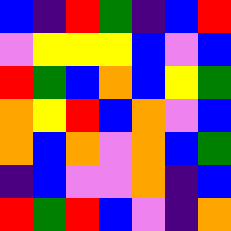[["blue", "indigo", "red", "green", "indigo", "blue", "red"], ["violet", "yellow", "yellow", "yellow", "blue", "violet", "blue"], ["red", "green", "blue", "orange", "blue", "yellow", "green"], ["orange", "yellow", "red", "blue", "orange", "violet", "blue"], ["orange", "blue", "orange", "violet", "orange", "blue", "green"], ["indigo", "blue", "violet", "violet", "orange", "indigo", "blue"], ["red", "green", "red", "blue", "violet", "indigo", "orange"]]